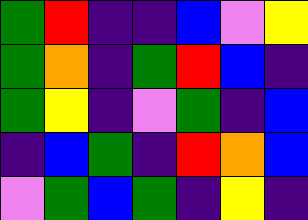[["green", "red", "indigo", "indigo", "blue", "violet", "yellow"], ["green", "orange", "indigo", "green", "red", "blue", "indigo"], ["green", "yellow", "indigo", "violet", "green", "indigo", "blue"], ["indigo", "blue", "green", "indigo", "red", "orange", "blue"], ["violet", "green", "blue", "green", "indigo", "yellow", "indigo"]]